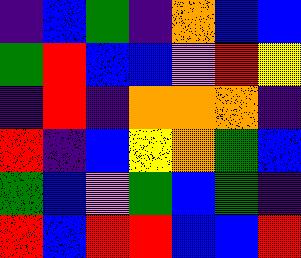[["indigo", "blue", "green", "indigo", "orange", "blue", "blue"], ["green", "red", "blue", "blue", "violet", "red", "yellow"], ["indigo", "red", "indigo", "orange", "orange", "orange", "indigo"], ["red", "indigo", "blue", "yellow", "orange", "green", "blue"], ["green", "blue", "violet", "green", "blue", "green", "indigo"], ["red", "blue", "red", "red", "blue", "blue", "red"]]